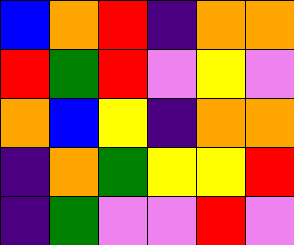[["blue", "orange", "red", "indigo", "orange", "orange"], ["red", "green", "red", "violet", "yellow", "violet"], ["orange", "blue", "yellow", "indigo", "orange", "orange"], ["indigo", "orange", "green", "yellow", "yellow", "red"], ["indigo", "green", "violet", "violet", "red", "violet"]]